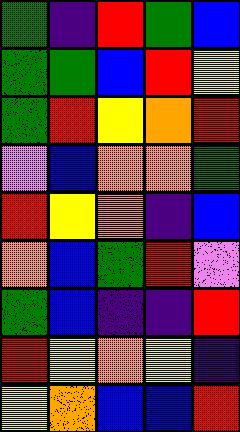[["green", "indigo", "red", "green", "blue"], ["green", "green", "blue", "red", "yellow"], ["green", "red", "yellow", "orange", "red"], ["violet", "blue", "orange", "orange", "green"], ["red", "yellow", "orange", "indigo", "blue"], ["orange", "blue", "green", "red", "violet"], ["green", "blue", "indigo", "indigo", "red"], ["red", "yellow", "orange", "yellow", "indigo"], ["yellow", "orange", "blue", "blue", "red"]]